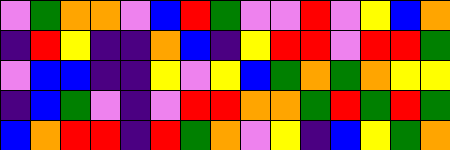[["violet", "green", "orange", "orange", "violet", "blue", "red", "green", "violet", "violet", "red", "violet", "yellow", "blue", "orange"], ["indigo", "red", "yellow", "indigo", "indigo", "orange", "blue", "indigo", "yellow", "red", "red", "violet", "red", "red", "green"], ["violet", "blue", "blue", "indigo", "indigo", "yellow", "violet", "yellow", "blue", "green", "orange", "green", "orange", "yellow", "yellow"], ["indigo", "blue", "green", "violet", "indigo", "violet", "red", "red", "orange", "orange", "green", "red", "green", "red", "green"], ["blue", "orange", "red", "red", "indigo", "red", "green", "orange", "violet", "yellow", "indigo", "blue", "yellow", "green", "orange"]]